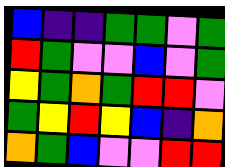[["blue", "indigo", "indigo", "green", "green", "violet", "green"], ["red", "green", "violet", "violet", "blue", "violet", "green"], ["yellow", "green", "orange", "green", "red", "red", "violet"], ["green", "yellow", "red", "yellow", "blue", "indigo", "orange"], ["orange", "green", "blue", "violet", "violet", "red", "red"]]